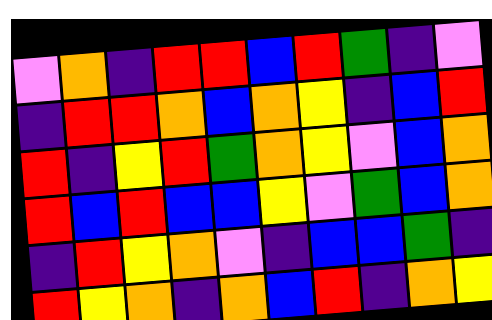[["violet", "orange", "indigo", "red", "red", "blue", "red", "green", "indigo", "violet"], ["indigo", "red", "red", "orange", "blue", "orange", "yellow", "indigo", "blue", "red"], ["red", "indigo", "yellow", "red", "green", "orange", "yellow", "violet", "blue", "orange"], ["red", "blue", "red", "blue", "blue", "yellow", "violet", "green", "blue", "orange"], ["indigo", "red", "yellow", "orange", "violet", "indigo", "blue", "blue", "green", "indigo"], ["red", "yellow", "orange", "indigo", "orange", "blue", "red", "indigo", "orange", "yellow"]]